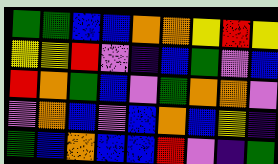[["green", "green", "blue", "blue", "orange", "orange", "yellow", "red", "yellow"], ["yellow", "yellow", "red", "violet", "indigo", "blue", "green", "violet", "blue"], ["red", "orange", "green", "blue", "violet", "green", "orange", "orange", "violet"], ["violet", "orange", "blue", "violet", "blue", "orange", "blue", "yellow", "indigo"], ["green", "blue", "orange", "blue", "blue", "red", "violet", "indigo", "green"]]